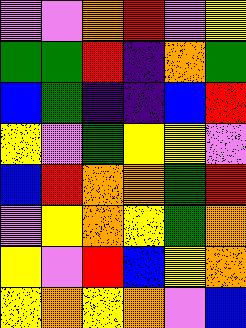[["violet", "violet", "orange", "red", "violet", "yellow"], ["green", "green", "red", "indigo", "orange", "green"], ["blue", "green", "indigo", "indigo", "blue", "red"], ["yellow", "violet", "green", "yellow", "yellow", "violet"], ["blue", "red", "orange", "orange", "green", "red"], ["violet", "yellow", "orange", "yellow", "green", "orange"], ["yellow", "violet", "red", "blue", "yellow", "orange"], ["yellow", "orange", "yellow", "orange", "violet", "blue"]]